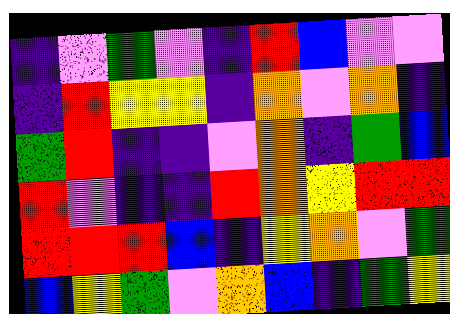[["indigo", "violet", "green", "violet", "indigo", "red", "blue", "violet", "violet"], ["indigo", "red", "yellow", "yellow", "indigo", "orange", "violet", "orange", "indigo"], ["green", "red", "indigo", "indigo", "violet", "orange", "indigo", "green", "blue"], ["red", "violet", "indigo", "indigo", "red", "orange", "yellow", "red", "red"], ["red", "red", "red", "blue", "indigo", "yellow", "orange", "violet", "green"], ["blue", "yellow", "green", "violet", "orange", "blue", "indigo", "green", "yellow"]]